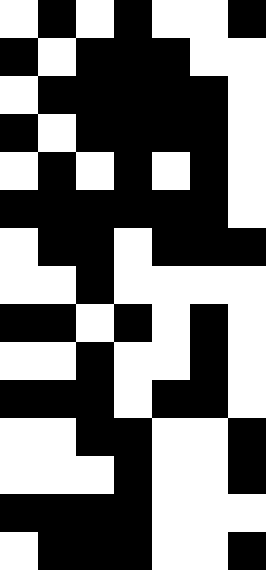[["white", "black", "white", "black", "white", "white", "black"], ["black", "white", "black", "black", "black", "white", "white"], ["white", "black", "black", "black", "black", "black", "white"], ["black", "white", "black", "black", "black", "black", "white"], ["white", "black", "white", "black", "white", "black", "white"], ["black", "black", "black", "black", "black", "black", "white"], ["white", "black", "black", "white", "black", "black", "black"], ["white", "white", "black", "white", "white", "white", "white"], ["black", "black", "white", "black", "white", "black", "white"], ["white", "white", "black", "white", "white", "black", "white"], ["black", "black", "black", "white", "black", "black", "white"], ["white", "white", "black", "black", "white", "white", "black"], ["white", "white", "white", "black", "white", "white", "black"], ["black", "black", "black", "black", "white", "white", "white"], ["white", "black", "black", "black", "white", "white", "black"]]